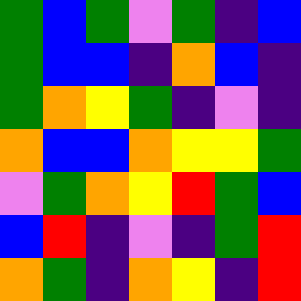[["green", "blue", "green", "violet", "green", "indigo", "blue"], ["green", "blue", "blue", "indigo", "orange", "blue", "indigo"], ["green", "orange", "yellow", "green", "indigo", "violet", "indigo"], ["orange", "blue", "blue", "orange", "yellow", "yellow", "green"], ["violet", "green", "orange", "yellow", "red", "green", "blue"], ["blue", "red", "indigo", "violet", "indigo", "green", "red"], ["orange", "green", "indigo", "orange", "yellow", "indigo", "red"]]